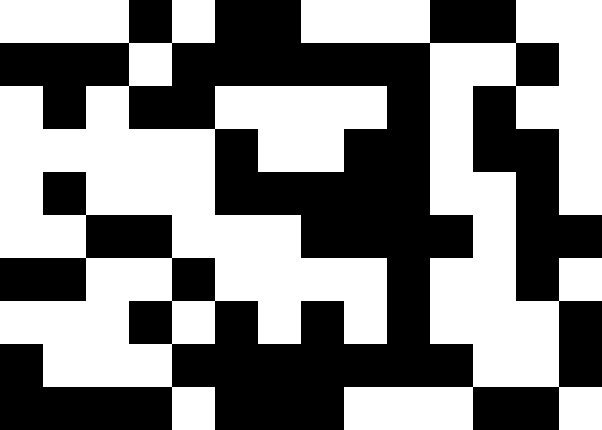[["white", "white", "white", "black", "white", "black", "black", "white", "white", "white", "black", "black", "white", "white"], ["black", "black", "black", "white", "black", "black", "black", "black", "black", "black", "white", "white", "black", "white"], ["white", "black", "white", "black", "black", "white", "white", "white", "white", "black", "white", "black", "white", "white"], ["white", "white", "white", "white", "white", "black", "white", "white", "black", "black", "white", "black", "black", "white"], ["white", "black", "white", "white", "white", "black", "black", "black", "black", "black", "white", "white", "black", "white"], ["white", "white", "black", "black", "white", "white", "white", "black", "black", "black", "black", "white", "black", "black"], ["black", "black", "white", "white", "black", "white", "white", "white", "white", "black", "white", "white", "black", "white"], ["white", "white", "white", "black", "white", "black", "white", "black", "white", "black", "white", "white", "white", "black"], ["black", "white", "white", "white", "black", "black", "black", "black", "black", "black", "black", "white", "white", "black"], ["black", "black", "black", "black", "white", "black", "black", "black", "white", "white", "white", "black", "black", "white"]]